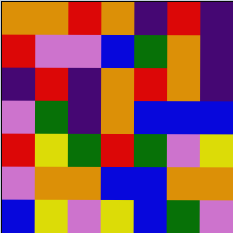[["orange", "orange", "red", "orange", "indigo", "red", "indigo"], ["red", "violet", "violet", "blue", "green", "orange", "indigo"], ["indigo", "red", "indigo", "orange", "red", "orange", "indigo"], ["violet", "green", "indigo", "orange", "blue", "blue", "blue"], ["red", "yellow", "green", "red", "green", "violet", "yellow"], ["violet", "orange", "orange", "blue", "blue", "orange", "orange"], ["blue", "yellow", "violet", "yellow", "blue", "green", "violet"]]